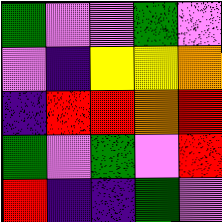[["green", "violet", "violet", "green", "violet"], ["violet", "indigo", "yellow", "yellow", "orange"], ["indigo", "red", "red", "orange", "red"], ["green", "violet", "green", "violet", "red"], ["red", "indigo", "indigo", "green", "violet"]]